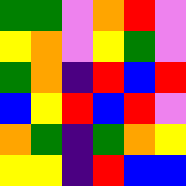[["green", "green", "violet", "orange", "red", "violet"], ["yellow", "orange", "violet", "yellow", "green", "violet"], ["green", "orange", "indigo", "red", "blue", "red"], ["blue", "yellow", "red", "blue", "red", "violet"], ["orange", "green", "indigo", "green", "orange", "yellow"], ["yellow", "yellow", "indigo", "red", "blue", "blue"]]